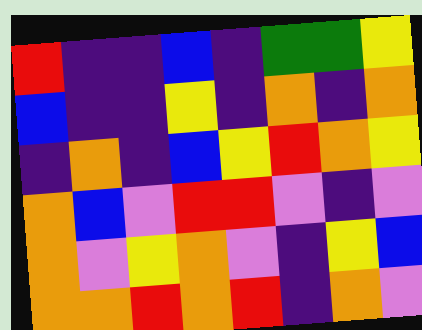[["red", "indigo", "indigo", "blue", "indigo", "green", "green", "yellow"], ["blue", "indigo", "indigo", "yellow", "indigo", "orange", "indigo", "orange"], ["indigo", "orange", "indigo", "blue", "yellow", "red", "orange", "yellow"], ["orange", "blue", "violet", "red", "red", "violet", "indigo", "violet"], ["orange", "violet", "yellow", "orange", "violet", "indigo", "yellow", "blue"], ["orange", "orange", "red", "orange", "red", "indigo", "orange", "violet"]]